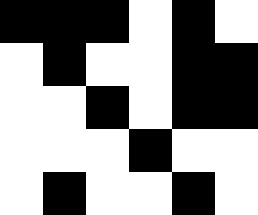[["black", "black", "black", "white", "black", "white"], ["white", "black", "white", "white", "black", "black"], ["white", "white", "black", "white", "black", "black"], ["white", "white", "white", "black", "white", "white"], ["white", "black", "white", "white", "black", "white"]]